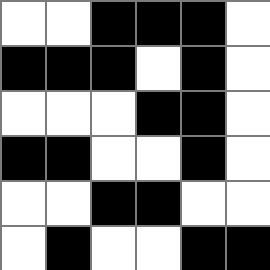[["white", "white", "black", "black", "black", "white"], ["black", "black", "black", "white", "black", "white"], ["white", "white", "white", "black", "black", "white"], ["black", "black", "white", "white", "black", "white"], ["white", "white", "black", "black", "white", "white"], ["white", "black", "white", "white", "black", "black"]]